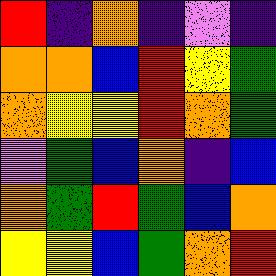[["red", "indigo", "orange", "indigo", "violet", "indigo"], ["orange", "orange", "blue", "red", "yellow", "green"], ["orange", "yellow", "yellow", "red", "orange", "green"], ["violet", "green", "blue", "orange", "indigo", "blue"], ["orange", "green", "red", "green", "blue", "orange"], ["yellow", "yellow", "blue", "green", "orange", "red"]]